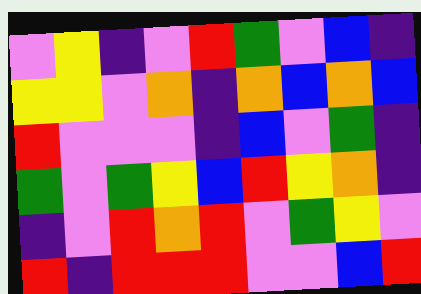[["violet", "yellow", "indigo", "violet", "red", "green", "violet", "blue", "indigo"], ["yellow", "yellow", "violet", "orange", "indigo", "orange", "blue", "orange", "blue"], ["red", "violet", "violet", "violet", "indigo", "blue", "violet", "green", "indigo"], ["green", "violet", "green", "yellow", "blue", "red", "yellow", "orange", "indigo"], ["indigo", "violet", "red", "orange", "red", "violet", "green", "yellow", "violet"], ["red", "indigo", "red", "red", "red", "violet", "violet", "blue", "red"]]